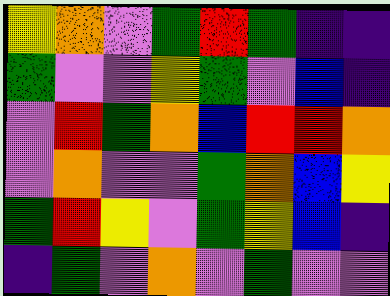[["yellow", "orange", "violet", "green", "red", "green", "indigo", "indigo"], ["green", "violet", "violet", "yellow", "green", "violet", "blue", "indigo"], ["violet", "red", "green", "orange", "blue", "red", "red", "orange"], ["violet", "orange", "violet", "violet", "green", "orange", "blue", "yellow"], ["green", "red", "yellow", "violet", "green", "yellow", "blue", "indigo"], ["indigo", "green", "violet", "orange", "violet", "green", "violet", "violet"]]